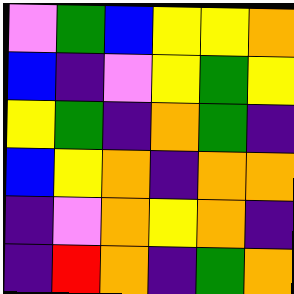[["violet", "green", "blue", "yellow", "yellow", "orange"], ["blue", "indigo", "violet", "yellow", "green", "yellow"], ["yellow", "green", "indigo", "orange", "green", "indigo"], ["blue", "yellow", "orange", "indigo", "orange", "orange"], ["indigo", "violet", "orange", "yellow", "orange", "indigo"], ["indigo", "red", "orange", "indigo", "green", "orange"]]